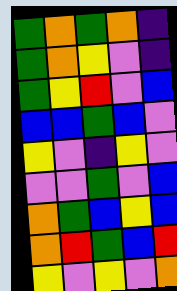[["green", "orange", "green", "orange", "indigo"], ["green", "orange", "yellow", "violet", "indigo"], ["green", "yellow", "red", "violet", "blue"], ["blue", "blue", "green", "blue", "violet"], ["yellow", "violet", "indigo", "yellow", "violet"], ["violet", "violet", "green", "violet", "blue"], ["orange", "green", "blue", "yellow", "blue"], ["orange", "red", "green", "blue", "red"], ["yellow", "violet", "yellow", "violet", "orange"]]